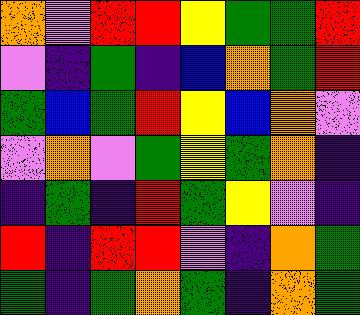[["orange", "violet", "red", "red", "yellow", "green", "green", "red"], ["violet", "indigo", "green", "indigo", "blue", "orange", "green", "red"], ["green", "blue", "green", "red", "yellow", "blue", "orange", "violet"], ["violet", "orange", "violet", "green", "yellow", "green", "orange", "indigo"], ["indigo", "green", "indigo", "red", "green", "yellow", "violet", "indigo"], ["red", "indigo", "red", "red", "violet", "indigo", "orange", "green"], ["green", "indigo", "green", "orange", "green", "indigo", "orange", "green"]]